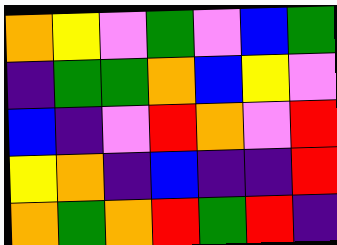[["orange", "yellow", "violet", "green", "violet", "blue", "green"], ["indigo", "green", "green", "orange", "blue", "yellow", "violet"], ["blue", "indigo", "violet", "red", "orange", "violet", "red"], ["yellow", "orange", "indigo", "blue", "indigo", "indigo", "red"], ["orange", "green", "orange", "red", "green", "red", "indigo"]]